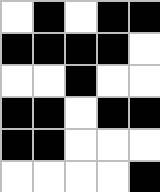[["white", "black", "white", "black", "black"], ["black", "black", "black", "black", "white"], ["white", "white", "black", "white", "white"], ["black", "black", "white", "black", "black"], ["black", "black", "white", "white", "white"], ["white", "white", "white", "white", "black"]]